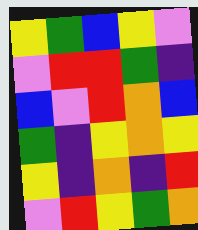[["yellow", "green", "blue", "yellow", "violet"], ["violet", "red", "red", "green", "indigo"], ["blue", "violet", "red", "orange", "blue"], ["green", "indigo", "yellow", "orange", "yellow"], ["yellow", "indigo", "orange", "indigo", "red"], ["violet", "red", "yellow", "green", "orange"]]